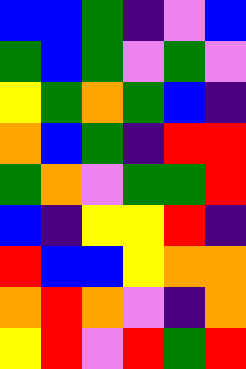[["blue", "blue", "green", "indigo", "violet", "blue"], ["green", "blue", "green", "violet", "green", "violet"], ["yellow", "green", "orange", "green", "blue", "indigo"], ["orange", "blue", "green", "indigo", "red", "red"], ["green", "orange", "violet", "green", "green", "red"], ["blue", "indigo", "yellow", "yellow", "red", "indigo"], ["red", "blue", "blue", "yellow", "orange", "orange"], ["orange", "red", "orange", "violet", "indigo", "orange"], ["yellow", "red", "violet", "red", "green", "red"]]